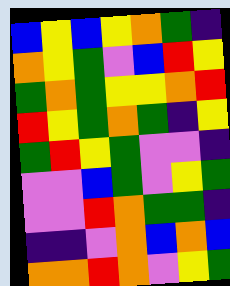[["blue", "yellow", "blue", "yellow", "orange", "green", "indigo"], ["orange", "yellow", "green", "violet", "blue", "red", "yellow"], ["green", "orange", "green", "yellow", "yellow", "orange", "red"], ["red", "yellow", "green", "orange", "green", "indigo", "yellow"], ["green", "red", "yellow", "green", "violet", "violet", "indigo"], ["violet", "violet", "blue", "green", "violet", "yellow", "green"], ["violet", "violet", "red", "orange", "green", "green", "indigo"], ["indigo", "indigo", "violet", "orange", "blue", "orange", "blue"], ["orange", "orange", "red", "orange", "violet", "yellow", "green"]]